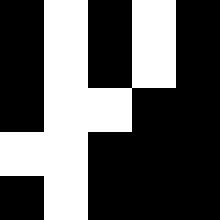[["black", "white", "black", "white", "black"], ["black", "white", "black", "white", "black"], ["black", "white", "white", "black", "black"], ["white", "white", "black", "black", "black"], ["black", "white", "black", "black", "black"]]